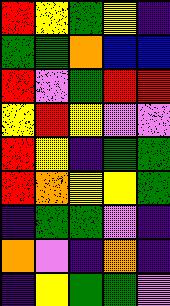[["red", "yellow", "green", "yellow", "indigo"], ["green", "green", "orange", "blue", "blue"], ["red", "violet", "green", "red", "red"], ["yellow", "red", "yellow", "violet", "violet"], ["red", "yellow", "indigo", "green", "green"], ["red", "orange", "yellow", "yellow", "green"], ["indigo", "green", "green", "violet", "indigo"], ["orange", "violet", "indigo", "orange", "indigo"], ["indigo", "yellow", "green", "green", "violet"]]